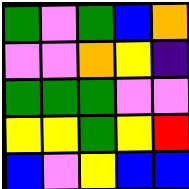[["green", "violet", "green", "blue", "orange"], ["violet", "violet", "orange", "yellow", "indigo"], ["green", "green", "green", "violet", "violet"], ["yellow", "yellow", "green", "yellow", "red"], ["blue", "violet", "yellow", "blue", "blue"]]